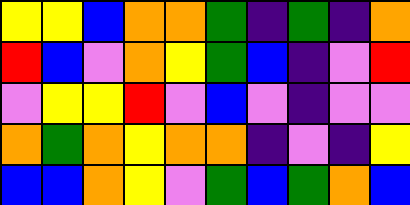[["yellow", "yellow", "blue", "orange", "orange", "green", "indigo", "green", "indigo", "orange"], ["red", "blue", "violet", "orange", "yellow", "green", "blue", "indigo", "violet", "red"], ["violet", "yellow", "yellow", "red", "violet", "blue", "violet", "indigo", "violet", "violet"], ["orange", "green", "orange", "yellow", "orange", "orange", "indigo", "violet", "indigo", "yellow"], ["blue", "blue", "orange", "yellow", "violet", "green", "blue", "green", "orange", "blue"]]